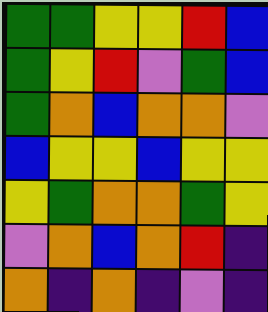[["green", "green", "yellow", "yellow", "red", "blue"], ["green", "yellow", "red", "violet", "green", "blue"], ["green", "orange", "blue", "orange", "orange", "violet"], ["blue", "yellow", "yellow", "blue", "yellow", "yellow"], ["yellow", "green", "orange", "orange", "green", "yellow"], ["violet", "orange", "blue", "orange", "red", "indigo"], ["orange", "indigo", "orange", "indigo", "violet", "indigo"]]